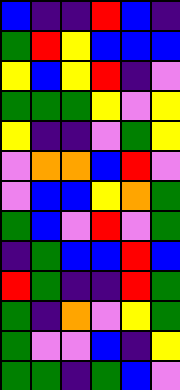[["blue", "indigo", "indigo", "red", "blue", "indigo"], ["green", "red", "yellow", "blue", "blue", "blue"], ["yellow", "blue", "yellow", "red", "indigo", "violet"], ["green", "green", "green", "yellow", "violet", "yellow"], ["yellow", "indigo", "indigo", "violet", "green", "yellow"], ["violet", "orange", "orange", "blue", "red", "violet"], ["violet", "blue", "blue", "yellow", "orange", "green"], ["green", "blue", "violet", "red", "violet", "green"], ["indigo", "green", "blue", "blue", "red", "blue"], ["red", "green", "indigo", "indigo", "red", "green"], ["green", "indigo", "orange", "violet", "yellow", "green"], ["green", "violet", "violet", "blue", "indigo", "yellow"], ["green", "green", "indigo", "green", "blue", "violet"]]